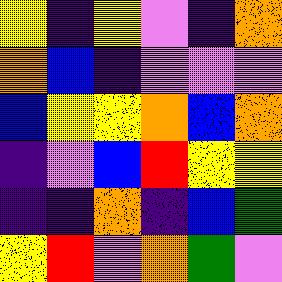[["yellow", "indigo", "yellow", "violet", "indigo", "orange"], ["orange", "blue", "indigo", "violet", "violet", "violet"], ["blue", "yellow", "yellow", "orange", "blue", "orange"], ["indigo", "violet", "blue", "red", "yellow", "yellow"], ["indigo", "indigo", "orange", "indigo", "blue", "green"], ["yellow", "red", "violet", "orange", "green", "violet"]]